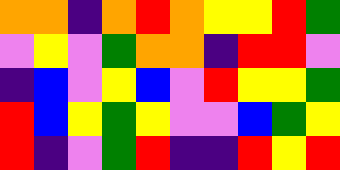[["orange", "orange", "indigo", "orange", "red", "orange", "yellow", "yellow", "red", "green"], ["violet", "yellow", "violet", "green", "orange", "orange", "indigo", "red", "red", "violet"], ["indigo", "blue", "violet", "yellow", "blue", "violet", "red", "yellow", "yellow", "green"], ["red", "blue", "yellow", "green", "yellow", "violet", "violet", "blue", "green", "yellow"], ["red", "indigo", "violet", "green", "red", "indigo", "indigo", "red", "yellow", "red"]]